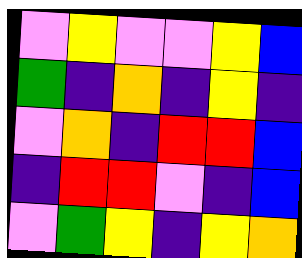[["violet", "yellow", "violet", "violet", "yellow", "blue"], ["green", "indigo", "orange", "indigo", "yellow", "indigo"], ["violet", "orange", "indigo", "red", "red", "blue"], ["indigo", "red", "red", "violet", "indigo", "blue"], ["violet", "green", "yellow", "indigo", "yellow", "orange"]]